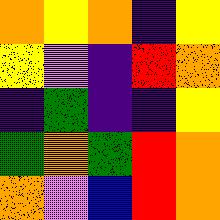[["orange", "yellow", "orange", "indigo", "yellow"], ["yellow", "violet", "indigo", "red", "orange"], ["indigo", "green", "indigo", "indigo", "yellow"], ["green", "orange", "green", "red", "orange"], ["orange", "violet", "blue", "red", "orange"]]